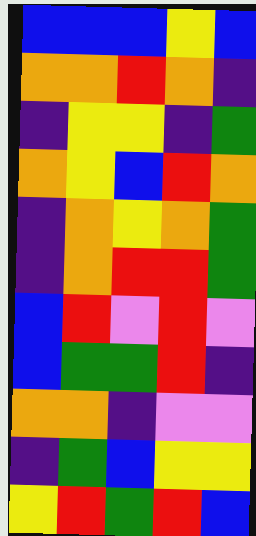[["blue", "blue", "blue", "yellow", "blue"], ["orange", "orange", "red", "orange", "indigo"], ["indigo", "yellow", "yellow", "indigo", "green"], ["orange", "yellow", "blue", "red", "orange"], ["indigo", "orange", "yellow", "orange", "green"], ["indigo", "orange", "red", "red", "green"], ["blue", "red", "violet", "red", "violet"], ["blue", "green", "green", "red", "indigo"], ["orange", "orange", "indigo", "violet", "violet"], ["indigo", "green", "blue", "yellow", "yellow"], ["yellow", "red", "green", "red", "blue"]]